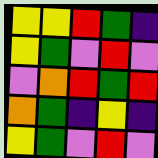[["yellow", "yellow", "red", "green", "indigo"], ["yellow", "green", "violet", "red", "violet"], ["violet", "orange", "red", "green", "red"], ["orange", "green", "indigo", "yellow", "indigo"], ["yellow", "green", "violet", "red", "violet"]]